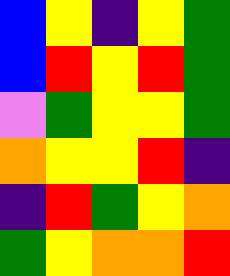[["blue", "yellow", "indigo", "yellow", "green"], ["blue", "red", "yellow", "red", "green"], ["violet", "green", "yellow", "yellow", "green"], ["orange", "yellow", "yellow", "red", "indigo"], ["indigo", "red", "green", "yellow", "orange"], ["green", "yellow", "orange", "orange", "red"]]